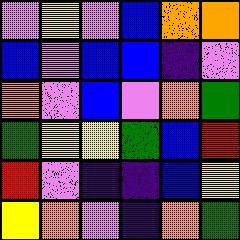[["violet", "yellow", "violet", "blue", "orange", "orange"], ["blue", "violet", "blue", "blue", "indigo", "violet"], ["orange", "violet", "blue", "violet", "orange", "green"], ["green", "yellow", "yellow", "green", "blue", "red"], ["red", "violet", "indigo", "indigo", "blue", "yellow"], ["yellow", "orange", "violet", "indigo", "orange", "green"]]